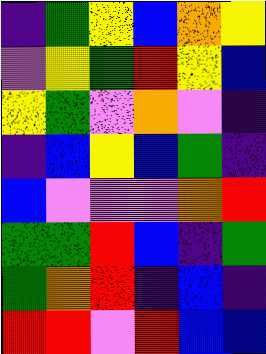[["indigo", "green", "yellow", "blue", "orange", "yellow"], ["violet", "yellow", "green", "red", "yellow", "blue"], ["yellow", "green", "violet", "orange", "violet", "indigo"], ["indigo", "blue", "yellow", "blue", "green", "indigo"], ["blue", "violet", "violet", "violet", "orange", "red"], ["green", "green", "red", "blue", "indigo", "green"], ["green", "orange", "red", "indigo", "blue", "indigo"], ["red", "red", "violet", "red", "blue", "blue"]]